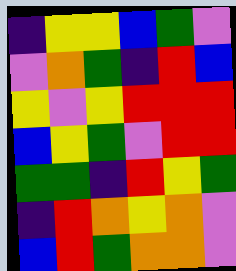[["indigo", "yellow", "yellow", "blue", "green", "violet"], ["violet", "orange", "green", "indigo", "red", "blue"], ["yellow", "violet", "yellow", "red", "red", "red"], ["blue", "yellow", "green", "violet", "red", "red"], ["green", "green", "indigo", "red", "yellow", "green"], ["indigo", "red", "orange", "yellow", "orange", "violet"], ["blue", "red", "green", "orange", "orange", "violet"]]